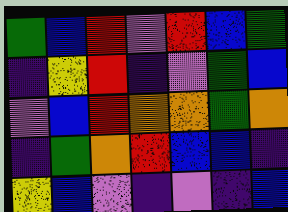[["green", "blue", "red", "violet", "red", "blue", "green"], ["indigo", "yellow", "red", "indigo", "violet", "green", "blue"], ["violet", "blue", "red", "orange", "orange", "green", "orange"], ["indigo", "green", "orange", "red", "blue", "blue", "indigo"], ["yellow", "blue", "violet", "indigo", "violet", "indigo", "blue"]]